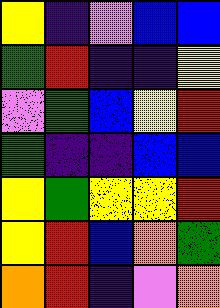[["yellow", "indigo", "violet", "blue", "blue"], ["green", "red", "indigo", "indigo", "yellow"], ["violet", "green", "blue", "yellow", "red"], ["green", "indigo", "indigo", "blue", "blue"], ["yellow", "green", "yellow", "yellow", "red"], ["yellow", "red", "blue", "orange", "green"], ["orange", "red", "indigo", "violet", "orange"]]